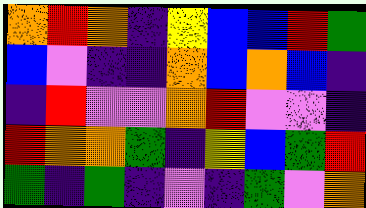[["orange", "red", "orange", "indigo", "yellow", "blue", "blue", "red", "green"], ["blue", "violet", "indigo", "indigo", "orange", "blue", "orange", "blue", "indigo"], ["indigo", "red", "violet", "violet", "orange", "red", "violet", "violet", "indigo"], ["red", "orange", "orange", "green", "indigo", "yellow", "blue", "green", "red"], ["green", "indigo", "green", "indigo", "violet", "indigo", "green", "violet", "orange"]]